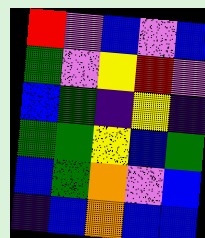[["red", "violet", "blue", "violet", "blue"], ["green", "violet", "yellow", "red", "violet"], ["blue", "green", "indigo", "yellow", "indigo"], ["green", "green", "yellow", "blue", "green"], ["blue", "green", "orange", "violet", "blue"], ["indigo", "blue", "orange", "blue", "blue"]]